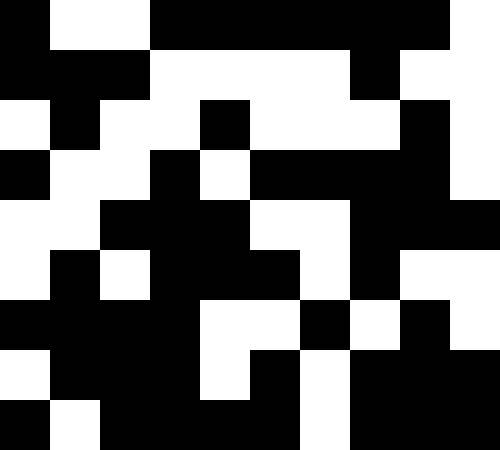[["black", "white", "white", "black", "black", "black", "black", "black", "black", "white"], ["black", "black", "black", "white", "white", "white", "white", "black", "white", "white"], ["white", "black", "white", "white", "black", "white", "white", "white", "black", "white"], ["black", "white", "white", "black", "white", "black", "black", "black", "black", "white"], ["white", "white", "black", "black", "black", "white", "white", "black", "black", "black"], ["white", "black", "white", "black", "black", "black", "white", "black", "white", "white"], ["black", "black", "black", "black", "white", "white", "black", "white", "black", "white"], ["white", "black", "black", "black", "white", "black", "white", "black", "black", "black"], ["black", "white", "black", "black", "black", "black", "white", "black", "black", "black"]]